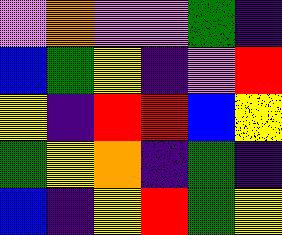[["violet", "orange", "violet", "violet", "green", "indigo"], ["blue", "green", "yellow", "indigo", "violet", "red"], ["yellow", "indigo", "red", "red", "blue", "yellow"], ["green", "yellow", "orange", "indigo", "green", "indigo"], ["blue", "indigo", "yellow", "red", "green", "yellow"]]